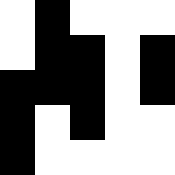[["white", "black", "white", "white", "white"], ["white", "black", "black", "white", "black"], ["black", "black", "black", "white", "black"], ["black", "white", "black", "white", "white"], ["black", "white", "white", "white", "white"]]